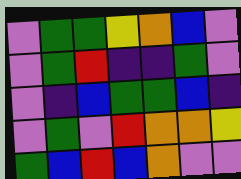[["violet", "green", "green", "yellow", "orange", "blue", "violet"], ["violet", "green", "red", "indigo", "indigo", "green", "violet"], ["violet", "indigo", "blue", "green", "green", "blue", "indigo"], ["violet", "green", "violet", "red", "orange", "orange", "yellow"], ["green", "blue", "red", "blue", "orange", "violet", "violet"]]